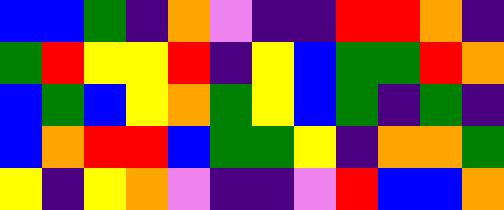[["blue", "blue", "green", "indigo", "orange", "violet", "indigo", "indigo", "red", "red", "orange", "indigo"], ["green", "red", "yellow", "yellow", "red", "indigo", "yellow", "blue", "green", "green", "red", "orange"], ["blue", "green", "blue", "yellow", "orange", "green", "yellow", "blue", "green", "indigo", "green", "indigo"], ["blue", "orange", "red", "red", "blue", "green", "green", "yellow", "indigo", "orange", "orange", "green"], ["yellow", "indigo", "yellow", "orange", "violet", "indigo", "indigo", "violet", "red", "blue", "blue", "orange"]]